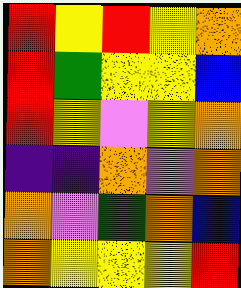[["red", "yellow", "red", "yellow", "orange"], ["red", "green", "yellow", "yellow", "blue"], ["red", "yellow", "violet", "yellow", "orange"], ["indigo", "indigo", "orange", "violet", "orange"], ["orange", "violet", "green", "orange", "blue"], ["orange", "yellow", "yellow", "yellow", "red"]]